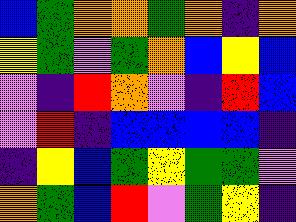[["blue", "green", "orange", "orange", "green", "orange", "indigo", "orange"], ["yellow", "green", "violet", "green", "orange", "blue", "yellow", "blue"], ["violet", "indigo", "red", "orange", "violet", "indigo", "red", "blue"], ["violet", "red", "indigo", "blue", "blue", "blue", "blue", "indigo"], ["indigo", "yellow", "blue", "green", "yellow", "green", "green", "violet"], ["orange", "green", "blue", "red", "violet", "green", "yellow", "indigo"]]